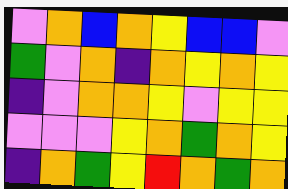[["violet", "orange", "blue", "orange", "yellow", "blue", "blue", "violet"], ["green", "violet", "orange", "indigo", "orange", "yellow", "orange", "yellow"], ["indigo", "violet", "orange", "orange", "yellow", "violet", "yellow", "yellow"], ["violet", "violet", "violet", "yellow", "orange", "green", "orange", "yellow"], ["indigo", "orange", "green", "yellow", "red", "orange", "green", "orange"]]